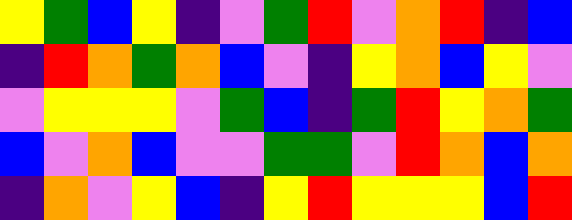[["yellow", "green", "blue", "yellow", "indigo", "violet", "green", "red", "violet", "orange", "red", "indigo", "blue"], ["indigo", "red", "orange", "green", "orange", "blue", "violet", "indigo", "yellow", "orange", "blue", "yellow", "violet"], ["violet", "yellow", "yellow", "yellow", "violet", "green", "blue", "indigo", "green", "red", "yellow", "orange", "green"], ["blue", "violet", "orange", "blue", "violet", "violet", "green", "green", "violet", "red", "orange", "blue", "orange"], ["indigo", "orange", "violet", "yellow", "blue", "indigo", "yellow", "red", "yellow", "yellow", "yellow", "blue", "red"]]